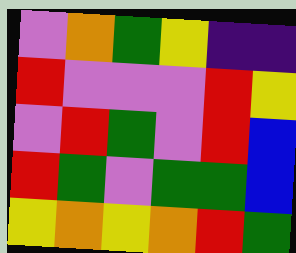[["violet", "orange", "green", "yellow", "indigo", "indigo"], ["red", "violet", "violet", "violet", "red", "yellow"], ["violet", "red", "green", "violet", "red", "blue"], ["red", "green", "violet", "green", "green", "blue"], ["yellow", "orange", "yellow", "orange", "red", "green"]]